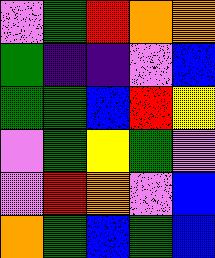[["violet", "green", "red", "orange", "orange"], ["green", "indigo", "indigo", "violet", "blue"], ["green", "green", "blue", "red", "yellow"], ["violet", "green", "yellow", "green", "violet"], ["violet", "red", "orange", "violet", "blue"], ["orange", "green", "blue", "green", "blue"]]